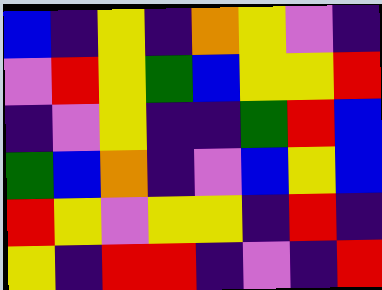[["blue", "indigo", "yellow", "indigo", "orange", "yellow", "violet", "indigo"], ["violet", "red", "yellow", "green", "blue", "yellow", "yellow", "red"], ["indigo", "violet", "yellow", "indigo", "indigo", "green", "red", "blue"], ["green", "blue", "orange", "indigo", "violet", "blue", "yellow", "blue"], ["red", "yellow", "violet", "yellow", "yellow", "indigo", "red", "indigo"], ["yellow", "indigo", "red", "red", "indigo", "violet", "indigo", "red"]]